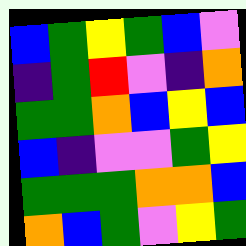[["blue", "green", "yellow", "green", "blue", "violet"], ["indigo", "green", "red", "violet", "indigo", "orange"], ["green", "green", "orange", "blue", "yellow", "blue"], ["blue", "indigo", "violet", "violet", "green", "yellow"], ["green", "green", "green", "orange", "orange", "blue"], ["orange", "blue", "green", "violet", "yellow", "green"]]